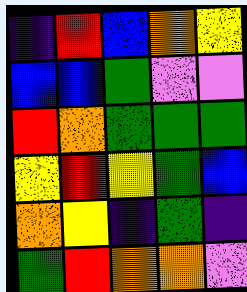[["indigo", "red", "blue", "orange", "yellow"], ["blue", "blue", "green", "violet", "violet"], ["red", "orange", "green", "green", "green"], ["yellow", "red", "yellow", "green", "blue"], ["orange", "yellow", "indigo", "green", "indigo"], ["green", "red", "orange", "orange", "violet"]]